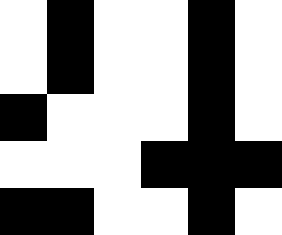[["white", "black", "white", "white", "black", "white"], ["white", "black", "white", "white", "black", "white"], ["black", "white", "white", "white", "black", "white"], ["white", "white", "white", "black", "black", "black"], ["black", "black", "white", "white", "black", "white"]]